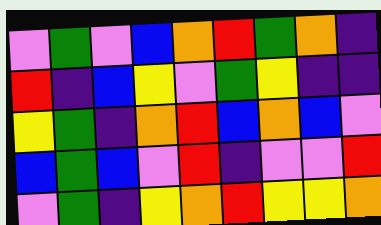[["violet", "green", "violet", "blue", "orange", "red", "green", "orange", "indigo"], ["red", "indigo", "blue", "yellow", "violet", "green", "yellow", "indigo", "indigo"], ["yellow", "green", "indigo", "orange", "red", "blue", "orange", "blue", "violet"], ["blue", "green", "blue", "violet", "red", "indigo", "violet", "violet", "red"], ["violet", "green", "indigo", "yellow", "orange", "red", "yellow", "yellow", "orange"]]